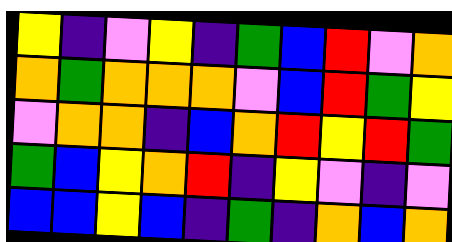[["yellow", "indigo", "violet", "yellow", "indigo", "green", "blue", "red", "violet", "orange"], ["orange", "green", "orange", "orange", "orange", "violet", "blue", "red", "green", "yellow"], ["violet", "orange", "orange", "indigo", "blue", "orange", "red", "yellow", "red", "green"], ["green", "blue", "yellow", "orange", "red", "indigo", "yellow", "violet", "indigo", "violet"], ["blue", "blue", "yellow", "blue", "indigo", "green", "indigo", "orange", "blue", "orange"]]